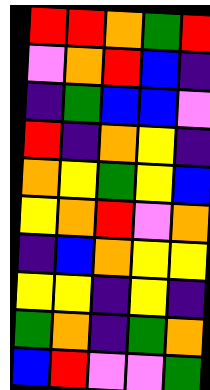[["red", "red", "orange", "green", "red"], ["violet", "orange", "red", "blue", "indigo"], ["indigo", "green", "blue", "blue", "violet"], ["red", "indigo", "orange", "yellow", "indigo"], ["orange", "yellow", "green", "yellow", "blue"], ["yellow", "orange", "red", "violet", "orange"], ["indigo", "blue", "orange", "yellow", "yellow"], ["yellow", "yellow", "indigo", "yellow", "indigo"], ["green", "orange", "indigo", "green", "orange"], ["blue", "red", "violet", "violet", "green"]]